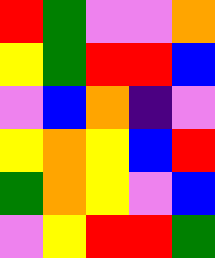[["red", "green", "violet", "violet", "orange"], ["yellow", "green", "red", "red", "blue"], ["violet", "blue", "orange", "indigo", "violet"], ["yellow", "orange", "yellow", "blue", "red"], ["green", "orange", "yellow", "violet", "blue"], ["violet", "yellow", "red", "red", "green"]]